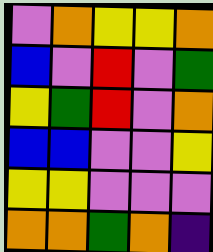[["violet", "orange", "yellow", "yellow", "orange"], ["blue", "violet", "red", "violet", "green"], ["yellow", "green", "red", "violet", "orange"], ["blue", "blue", "violet", "violet", "yellow"], ["yellow", "yellow", "violet", "violet", "violet"], ["orange", "orange", "green", "orange", "indigo"]]